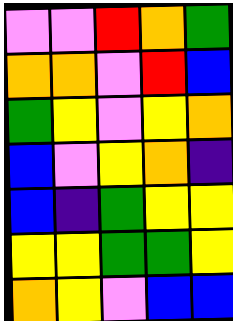[["violet", "violet", "red", "orange", "green"], ["orange", "orange", "violet", "red", "blue"], ["green", "yellow", "violet", "yellow", "orange"], ["blue", "violet", "yellow", "orange", "indigo"], ["blue", "indigo", "green", "yellow", "yellow"], ["yellow", "yellow", "green", "green", "yellow"], ["orange", "yellow", "violet", "blue", "blue"]]